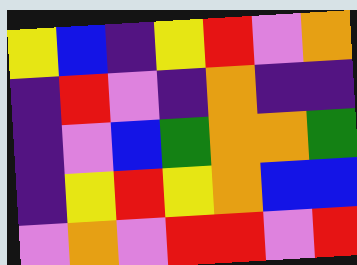[["yellow", "blue", "indigo", "yellow", "red", "violet", "orange"], ["indigo", "red", "violet", "indigo", "orange", "indigo", "indigo"], ["indigo", "violet", "blue", "green", "orange", "orange", "green"], ["indigo", "yellow", "red", "yellow", "orange", "blue", "blue"], ["violet", "orange", "violet", "red", "red", "violet", "red"]]